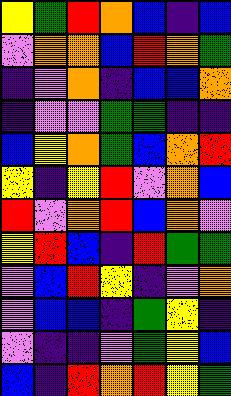[["yellow", "green", "red", "orange", "blue", "indigo", "blue"], ["violet", "orange", "orange", "blue", "red", "orange", "green"], ["indigo", "violet", "orange", "indigo", "blue", "blue", "orange"], ["indigo", "violet", "violet", "green", "green", "indigo", "indigo"], ["blue", "yellow", "orange", "green", "blue", "orange", "red"], ["yellow", "indigo", "yellow", "red", "violet", "orange", "blue"], ["red", "violet", "orange", "red", "blue", "orange", "violet"], ["yellow", "red", "blue", "indigo", "red", "green", "green"], ["violet", "blue", "red", "yellow", "indigo", "violet", "orange"], ["violet", "blue", "blue", "indigo", "green", "yellow", "indigo"], ["violet", "indigo", "indigo", "violet", "green", "yellow", "blue"], ["blue", "indigo", "red", "orange", "red", "yellow", "green"]]